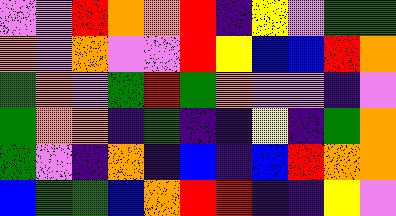[["violet", "violet", "red", "orange", "orange", "red", "indigo", "yellow", "violet", "green", "green"], ["orange", "violet", "orange", "violet", "violet", "red", "yellow", "blue", "blue", "red", "orange"], ["green", "orange", "violet", "green", "red", "green", "orange", "violet", "violet", "indigo", "violet"], ["green", "orange", "orange", "indigo", "green", "indigo", "indigo", "yellow", "indigo", "green", "orange"], ["green", "violet", "indigo", "orange", "indigo", "blue", "indigo", "blue", "red", "orange", "orange"], ["blue", "green", "green", "blue", "orange", "red", "red", "indigo", "indigo", "yellow", "violet"]]